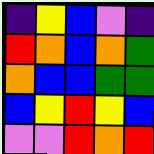[["indigo", "yellow", "blue", "violet", "indigo"], ["red", "orange", "blue", "orange", "green"], ["orange", "blue", "blue", "green", "green"], ["blue", "yellow", "red", "yellow", "blue"], ["violet", "violet", "red", "orange", "red"]]